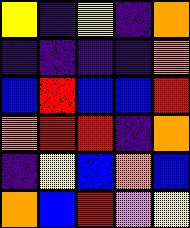[["yellow", "indigo", "yellow", "indigo", "orange"], ["indigo", "indigo", "indigo", "indigo", "orange"], ["blue", "red", "blue", "blue", "red"], ["orange", "red", "red", "indigo", "orange"], ["indigo", "yellow", "blue", "orange", "blue"], ["orange", "blue", "red", "violet", "yellow"]]